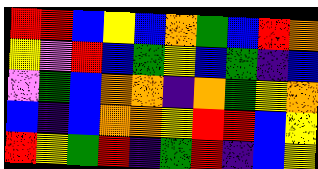[["red", "red", "blue", "yellow", "blue", "orange", "green", "blue", "red", "orange"], ["yellow", "violet", "red", "blue", "green", "yellow", "blue", "green", "indigo", "blue"], ["violet", "green", "blue", "orange", "orange", "indigo", "orange", "green", "yellow", "orange"], ["blue", "indigo", "blue", "orange", "orange", "yellow", "red", "red", "blue", "yellow"], ["red", "yellow", "green", "red", "indigo", "green", "red", "indigo", "blue", "yellow"]]